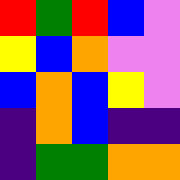[["red", "green", "red", "blue", "violet"], ["yellow", "blue", "orange", "violet", "violet"], ["blue", "orange", "blue", "yellow", "violet"], ["indigo", "orange", "blue", "indigo", "indigo"], ["indigo", "green", "green", "orange", "orange"]]